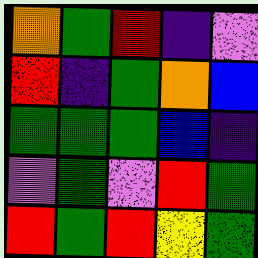[["orange", "green", "red", "indigo", "violet"], ["red", "indigo", "green", "orange", "blue"], ["green", "green", "green", "blue", "indigo"], ["violet", "green", "violet", "red", "green"], ["red", "green", "red", "yellow", "green"]]